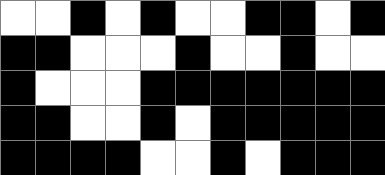[["white", "white", "black", "white", "black", "white", "white", "black", "black", "white", "black"], ["black", "black", "white", "white", "white", "black", "white", "white", "black", "white", "white"], ["black", "white", "white", "white", "black", "black", "black", "black", "black", "black", "black"], ["black", "black", "white", "white", "black", "white", "black", "black", "black", "black", "black"], ["black", "black", "black", "black", "white", "white", "black", "white", "black", "black", "black"]]